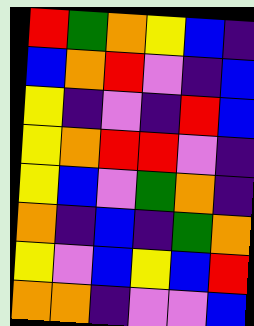[["red", "green", "orange", "yellow", "blue", "indigo"], ["blue", "orange", "red", "violet", "indigo", "blue"], ["yellow", "indigo", "violet", "indigo", "red", "blue"], ["yellow", "orange", "red", "red", "violet", "indigo"], ["yellow", "blue", "violet", "green", "orange", "indigo"], ["orange", "indigo", "blue", "indigo", "green", "orange"], ["yellow", "violet", "blue", "yellow", "blue", "red"], ["orange", "orange", "indigo", "violet", "violet", "blue"]]